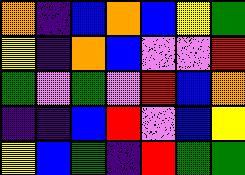[["orange", "indigo", "blue", "orange", "blue", "yellow", "green"], ["yellow", "indigo", "orange", "blue", "violet", "violet", "red"], ["green", "violet", "green", "violet", "red", "blue", "orange"], ["indigo", "indigo", "blue", "red", "violet", "blue", "yellow"], ["yellow", "blue", "green", "indigo", "red", "green", "green"]]